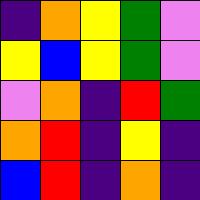[["indigo", "orange", "yellow", "green", "violet"], ["yellow", "blue", "yellow", "green", "violet"], ["violet", "orange", "indigo", "red", "green"], ["orange", "red", "indigo", "yellow", "indigo"], ["blue", "red", "indigo", "orange", "indigo"]]